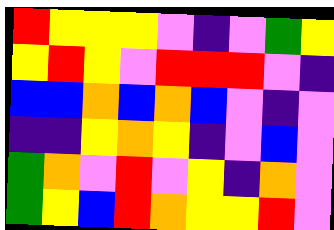[["red", "yellow", "yellow", "yellow", "violet", "indigo", "violet", "green", "yellow"], ["yellow", "red", "yellow", "violet", "red", "red", "red", "violet", "indigo"], ["blue", "blue", "orange", "blue", "orange", "blue", "violet", "indigo", "violet"], ["indigo", "indigo", "yellow", "orange", "yellow", "indigo", "violet", "blue", "violet"], ["green", "orange", "violet", "red", "violet", "yellow", "indigo", "orange", "violet"], ["green", "yellow", "blue", "red", "orange", "yellow", "yellow", "red", "violet"]]